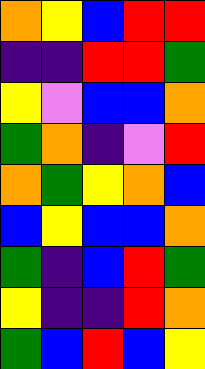[["orange", "yellow", "blue", "red", "red"], ["indigo", "indigo", "red", "red", "green"], ["yellow", "violet", "blue", "blue", "orange"], ["green", "orange", "indigo", "violet", "red"], ["orange", "green", "yellow", "orange", "blue"], ["blue", "yellow", "blue", "blue", "orange"], ["green", "indigo", "blue", "red", "green"], ["yellow", "indigo", "indigo", "red", "orange"], ["green", "blue", "red", "blue", "yellow"]]